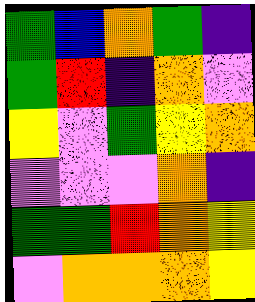[["green", "blue", "orange", "green", "indigo"], ["green", "red", "indigo", "orange", "violet"], ["yellow", "violet", "green", "yellow", "orange"], ["violet", "violet", "violet", "orange", "indigo"], ["green", "green", "red", "orange", "yellow"], ["violet", "orange", "orange", "orange", "yellow"]]